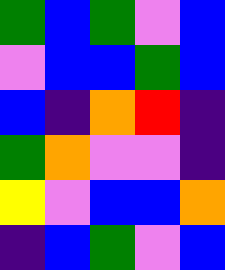[["green", "blue", "green", "violet", "blue"], ["violet", "blue", "blue", "green", "blue"], ["blue", "indigo", "orange", "red", "indigo"], ["green", "orange", "violet", "violet", "indigo"], ["yellow", "violet", "blue", "blue", "orange"], ["indigo", "blue", "green", "violet", "blue"]]